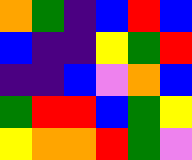[["orange", "green", "indigo", "blue", "red", "blue"], ["blue", "indigo", "indigo", "yellow", "green", "red"], ["indigo", "indigo", "blue", "violet", "orange", "blue"], ["green", "red", "red", "blue", "green", "yellow"], ["yellow", "orange", "orange", "red", "green", "violet"]]